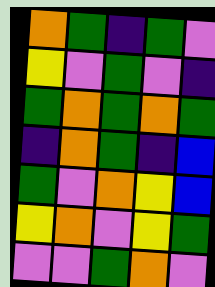[["orange", "green", "indigo", "green", "violet"], ["yellow", "violet", "green", "violet", "indigo"], ["green", "orange", "green", "orange", "green"], ["indigo", "orange", "green", "indigo", "blue"], ["green", "violet", "orange", "yellow", "blue"], ["yellow", "orange", "violet", "yellow", "green"], ["violet", "violet", "green", "orange", "violet"]]